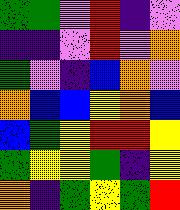[["green", "green", "violet", "red", "indigo", "violet"], ["indigo", "indigo", "violet", "red", "violet", "orange"], ["green", "violet", "indigo", "blue", "orange", "violet"], ["orange", "blue", "blue", "yellow", "orange", "blue"], ["blue", "green", "yellow", "red", "red", "yellow"], ["green", "yellow", "yellow", "green", "indigo", "yellow"], ["orange", "indigo", "green", "yellow", "green", "red"]]